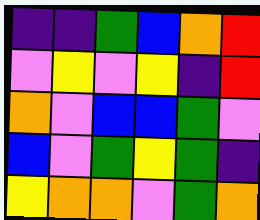[["indigo", "indigo", "green", "blue", "orange", "red"], ["violet", "yellow", "violet", "yellow", "indigo", "red"], ["orange", "violet", "blue", "blue", "green", "violet"], ["blue", "violet", "green", "yellow", "green", "indigo"], ["yellow", "orange", "orange", "violet", "green", "orange"]]